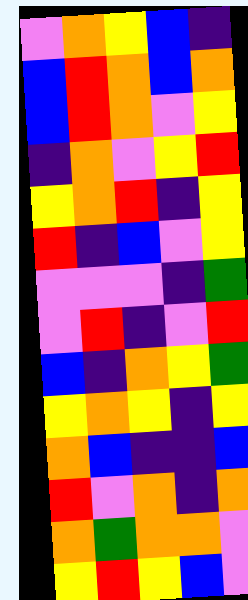[["violet", "orange", "yellow", "blue", "indigo"], ["blue", "red", "orange", "blue", "orange"], ["blue", "red", "orange", "violet", "yellow"], ["indigo", "orange", "violet", "yellow", "red"], ["yellow", "orange", "red", "indigo", "yellow"], ["red", "indigo", "blue", "violet", "yellow"], ["violet", "violet", "violet", "indigo", "green"], ["violet", "red", "indigo", "violet", "red"], ["blue", "indigo", "orange", "yellow", "green"], ["yellow", "orange", "yellow", "indigo", "yellow"], ["orange", "blue", "indigo", "indigo", "blue"], ["red", "violet", "orange", "indigo", "orange"], ["orange", "green", "orange", "orange", "violet"], ["yellow", "red", "yellow", "blue", "violet"]]